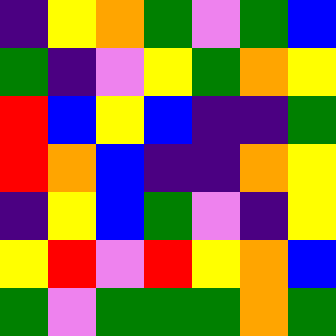[["indigo", "yellow", "orange", "green", "violet", "green", "blue"], ["green", "indigo", "violet", "yellow", "green", "orange", "yellow"], ["red", "blue", "yellow", "blue", "indigo", "indigo", "green"], ["red", "orange", "blue", "indigo", "indigo", "orange", "yellow"], ["indigo", "yellow", "blue", "green", "violet", "indigo", "yellow"], ["yellow", "red", "violet", "red", "yellow", "orange", "blue"], ["green", "violet", "green", "green", "green", "orange", "green"]]